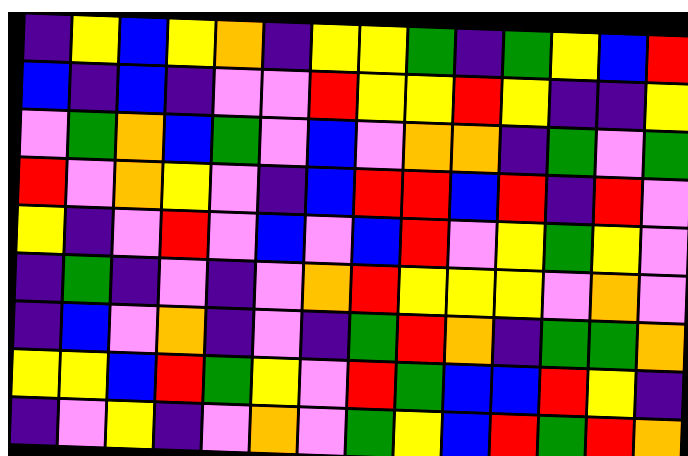[["indigo", "yellow", "blue", "yellow", "orange", "indigo", "yellow", "yellow", "green", "indigo", "green", "yellow", "blue", "red"], ["blue", "indigo", "blue", "indigo", "violet", "violet", "red", "yellow", "yellow", "red", "yellow", "indigo", "indigo", "yellow"], ["violet", "green", "orange", "blue", "green", "violet", "blue", "violet", "orange", "orange", "indigo", "green", "violet", "green"], ["red", "violet", "orange", "yellow", "violet", "indigo", "blue", "red", "red", "blue", "red", "indigo", "red", "violet"], ["yellow", "indigo", "violet", "red", "violet", "blue", "violet", "blue", "red", "violet", "yellow", "green", "yellow", "violet"], ["indigo", "green", "indigo", "violet", "indigo", "violet", "orange", "red", "yellow", "yellow", "yellow", "violet", "orange", "violet"], ["indigo", "blue", "violet", "orange", "indigo", "violet", "indigo", "green", "red", "orange", "indigo", "green", "green", "orange"], ["yellow", "yellow", "blue", "red", "green", "yellow", "violet", "red", "green", "blue", "blue", "red", "yellow", "indigo"], ["indigo", "violet", "yellow", "indigo", "violet", "orange", "violet", "green", "yellow", "blue", "red", "green", "red", "orange"]]